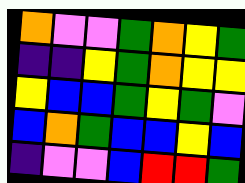[["orange", "violet", "violet", "green", "orange", "yellow", "green"], ["indigo", "indigo", "yellow", "green", "orange", "yellow", "yellow"], ["yellow", "blue", "blue", "green", "yellow", "green", "violet"], ["blue", "orange", "green", "blue", "blue", "yellow", "blue"], ["indigo", "violet", "violet", "blue", "red", "red", "green"]]